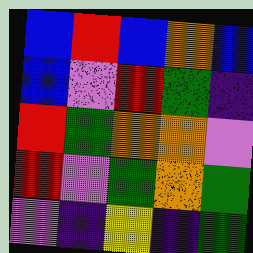[["blue", "red", "blue", "orange", "blue"], ["blue", "violet", "red", "green", "indigo"], ["red", "green", "orange", "orange", "violet"], ["red", "violet", "green", "orange", "green"], ["violet", "indigo", "yellow", "indigo", "green"]]